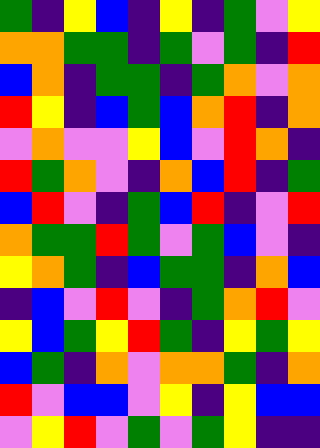[["green", "indigo", "yellow", "blue", "indigo", "yellow", "indigo", "green", "violet", "yellow"], ["orange", "orange", "green", "green", "indigo", "green", "violet", "green", "indigo", "red"], ["blue", "orange", "indigo", "green", "green", "indigo", "green", "orange", "violet", "orange"], ["red", "yellow", "indigo", "blue", "green", "blue", "orange", "red", "indigo", "orange"], ["violet", "orange", "violet", "violet", "yellow", "blue", "violet", "red", "orange", "indigo"], ["red", "green", "orange", "violet", "indigo", "orange", "blue", "red", "indigo", "green"], ["blue", "red", "violet", "indigo", "green", "blue", "red", "indigo", "violet", "red"], ["orange", "green", "green", "red", "green", "violet", "green", "blue", "violet", "indigo"], ["yellow", "orange", "green", "indigo", "blue", "green", "green", "indigo", "orange", "blue"], ["indigo", "blue", "violet", "red", "violet", "indigo", "green", "orange", "red", "violet"], ["yellow", "blue", "green", "yellow", "red", "green", "indigo", "yellow", "green", "yellow"], ["blue", "green", "indigo", "orange", "violet", "orange", "orange", "green", "indigo", "orange"], ["red", "violet", "blue", "blue", "violet", "yellow", "indigo", "yellow", "blue", "blue"], ["violet", "yellow", "red", "violet", "green", "violet", "green", "yellow", "indigo", "indigo"]]